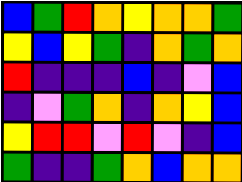[["blue", "green", "red", "orange", "yellow", "orange", "orange", "green"], ["yellow", "blue", "yellow", "green", "indigo", "orange", "green", "orange"], ["red", "indigo", "indigo", "indigo", "blue", "indigo", "violet", "blue"], ["indigo", "violet", "green", "orange", "indigo", "orange", "yellow", "blue"], ["yellow", "red", "red", "violet", "red", "violet", "indigo", "blue"], ["green", "indigo", "indigo", "green", "orange", "blue", "orange", "orange"]]